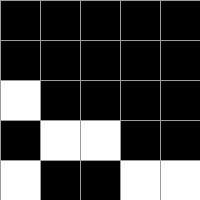[["black", "black", "black", "black", "black"], ["black", "black", "black", "black", "black"], ["white", "black", "black", "black", "black"], ["black", "white", "white", "black", "black"], ["white", "black", "black", "white", "white"]]